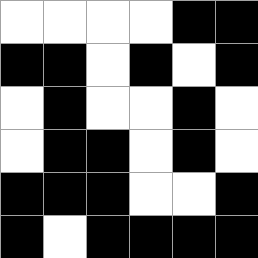[["white", "white", "white", "white", "black", "black"], ["black", "black", "white", "black", "white", "black"], ["white", "black", "white", "white", "black", "white"], ["white", "black", "black", "white", "black", "white"], ["black", "black", "black", "white", "white", "black"], ["black", "white", "black", "black", "black", "black"]]